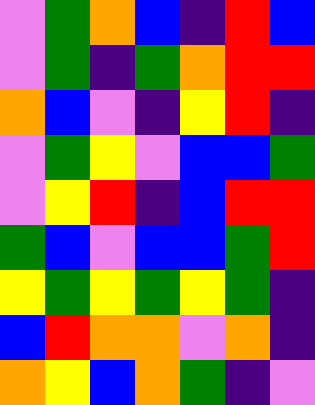[["violet", "green", "orange", "blue", "indigo", "red", "blue"], ["violet", "green", "indigo", "green", "orange", "red", "red"], ["orange", "blue", "violet", "indigo", "yellow", "red", "indigo"], ["violet", "green", "yellow", "violet", "blue", "blue", "green"], ["violet", "yellow", "red", "indigo", "blue", "red", "red"], ["green", "blue", "violet", "blue", "blue", "green", "red"], ["yellow", "green", "yellow", "green", "yellow", "green", "indigo"], ["blue", "red", "orange", "orange", "violet", "orange", "indigo"], ["orange", "yellow", "blue", "orange", "green", "indigo", "violet"]]